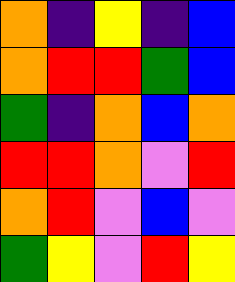[["orange", "indigo", "yellow", "indigo", "blue"], ["orange", "red", "red", "green", "blue"], ["green", "indigo", "orange", "blue", "orange"], ["red", "red", "orange", "violet", "red"], ["orange", "red", "violet", "blue", "violet"], ["green", "yellow", "violet", "red", "yellow"]]